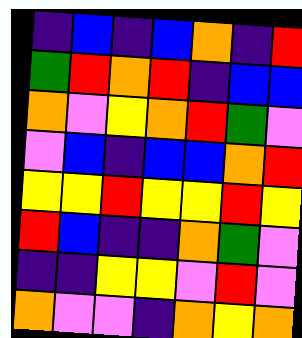[["indigo", "blue", "indigo", "blue", "orange", "indigo", "red"], ["green", "red", "orange", "red", "indigo", "blue", "blue"], ["orange", "violet", "yellow", "orange", "red", "green", "violet"], ["violet", "blue", "indigo", "blue", "blue", "orange", "red"], ["yellow", "yellow", "red", "yellow", "yellow", "red", "yellow"], ["red", "blue", "indigo", "indigo", "orange", "green", "violet"], ["indigo", "indigo", "yellow", "yellow", "violet", "red", "violet"], ["orange", "violet", "violet", "indigo", "orange", "yellow", "orange"]]